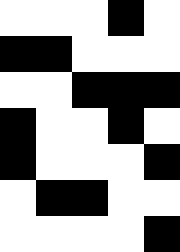[["white", "white", "white", "black", "white"], ["black", "black", "white", "white", "white"], ["white", "white", "black", "black", "black"], ["black", "white", "white", "black", "white"], ["black", "white", "white", "white", "black"], ["white", "black", "black", "white", "white"], ["white", "white", "white", "white", "black"]]